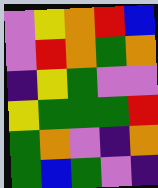[["violet", "yellow", "orange", "red", "blue"], ["violet", "red", "orange", "green", "orange"], ["indigo", "yellow", "green", "violet", "violet"], ["yellow", "green", "green", "green", "red"], ["green", "orange", "violet", "indigo", "orange"], ["green", "blue", "green", "violet", "indigo"]]